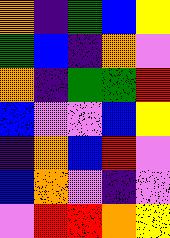[["orange", "indigo", "green", "blue", "yellow"], ["green", "blue", "indigo", "orange", "violet"], ["orange", "indigo", "green", "green", "red"], ["blue", "violet", "violet", "blue", "yellow"], ["indigo", "orange", "blue", "red", "violet"], ["blue", "orange", "violet", "indigo", "violet"], ["violet", "red", "red", "orange", "yellow"]]